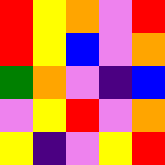[["red", "yellow", "orange", "violet", "red"], ["red", "yellow", "blue", "violet", "orange"], ["green", "orange", "violet", "indigo", "blue"], ["violet", "yellow", "red", "violet", "orange"], ["yellow", "indigo", "violet", "yellow", "red"]]